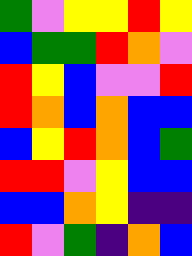[["green", "violet", "yellow", "yellow", "red", "yellow"], ["blue", "green", "green", "red", "orange", "violet"], ["red", "yellow", "blue", "violet", "violet", "red"], ["red", "orange", "blue", "orange", "blue", "blue"], ["blue", "yellow", "red", "orange", "blue", "green"], ["red", "red", "violet", "yellow", "blue", "blue"], ["blue", "blue", "orange", "yellow", "indigo", "indigo"], ["red", "violet", "green", "indigo", "orange", "blue"]]